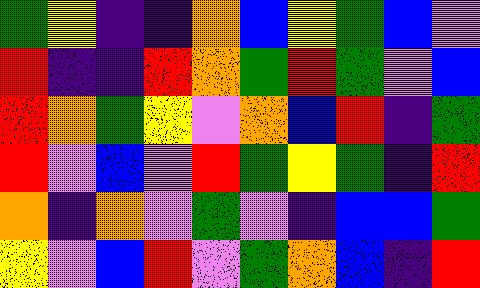[["green", "yellow", "indigo", "indigo", "orange", "blue", "yellow", "green", "blue", "violet"], ["red", "indigo", "indigo", "red", "orange", "green", "red", "green", "violet", "blue"], ["red", "orange", "green", "yellow", "violet", "orange", "blue", "red", "indigo", "green"], ["red", "violet", "blue", "violet", "red", "green", "yellow", "green", "indigo", "red"], ["orange", "indigo", "orange", "violet", "green", "violet", "indigo", "blue", "blue", "green"], ["yellow", "violet", "blue", "red", "violet", "green", "orange", "blue", "indigo", "red"]]